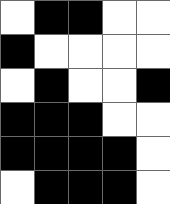[["white", "black", "black", "white", "white"], ["black", "white", "white", "white", "white"], ["white", "black", "white", "white", "black"], ["black", "black", "black", "white", "white"], ["black", "black", "black", "black", "white"], ["white", "black", "black", "black", "white"]]